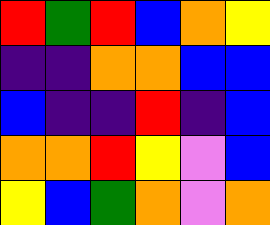[["red", "green", "red", "blue", "orange", "yellow"], ["indigo", "indigo", "orange", "orange", "blue", "blue"], ["blue", "indigo", "indigo", "red", "indigo", "blue"], ["orange", "orange", "red", "yellow", "violet", "blue"], ["yellow", "blue", "green", "orange", "violet", "orange"]]